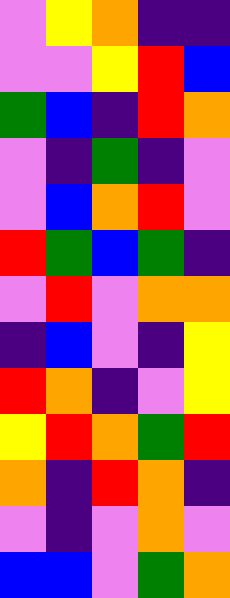[["violet", "yellow", "orange", "indigo", "indigo"], ["violet", "violet", "yellow", "red", "blue"], ["green", "blue", "indigo", "red", "orange"], ["violet", "indigo", "green", "indigo", "violet"], ["violet", "blue", "orange", "red", "violet"], ["red", "green", "blue", "green", "indigo"], ["violet", "red", "violet", "orange", "orange"], ["indigo", "blue", "violet", "indigo", "yellow"], ["red", "orange", "indigo", "violet", "yellow"], ["yellow", "red", "orange", "green", "red"], ["orange", "indigo", "red", "orange", "indigo"], ["violet", "indigo", "violet", "orange", "violet"], ["blue", "blue", "violet", "green", "orange"]]